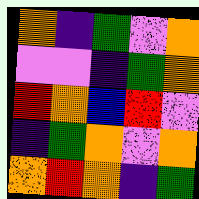[["orange", "indigo", "green", "violet", "orange"], ["violet", "violet", "indigo", "green", "orange"], ["red", "orange", "blue", "red", "violet"], ["indigo", "green", "orange", "violet", "orange"], ["orange", "red", "orange", "indigo", "green"]]